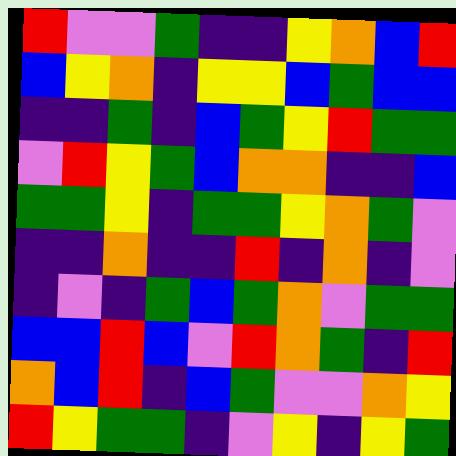[["red", "violet", "violet", "green", "indigo", "indigo", "yellow", "orange", "blue", "red"], ["blue", "yellow", "orange", "indigo", "yellow", "yellow", "blue", "green", "blue", "blue"], ["indigo", "indigo", "green", "indigo", "blue", "green", "yellow", "red", "green", "green"], ["violet", "red", "yellow", "green", "blue", "orange", "orange", "indigo", "indigo", "blue"], ["green", "green", "yellow", "indigo", "green", "green", "yellow", "orange", "green", "violet"], ["indigo", "indigo", "orange", "indigo", "indigo", "red", "indigo", "orange", "indigo", "violet"], ["indigo", "violet", "indigo", "green", "blue", "green", "orange", "violet", "green", "green"], ["blue", "blue", "red", "blue", "violet", "red", "orange", "green", "indigo", "red"], ["orange", "blue", "red", "indigo", "blue", "green", "violet", "violet", "orange", "yellow"], ["red", "yellow", "green", "green", "indigo", "violet", "yellow", "indigo", "yellow", "green"]]